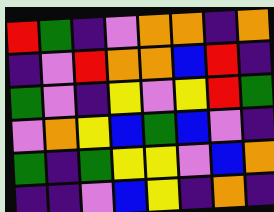[["red", "green", "indigo", "violet", "orange", "orange", "indigo", "orange"], ["indigo", "violet", "red", "orange", "orange", "blue", "red", "indigo"], ["green", "violet", "indigo", "yellow", "violet", "yellow", "red", "green"], ["violet", "orange", "yellow", "blue", "green", "blue", "violet", "indigo"], ["green", "indigo", "green", "yellow", "yellow", "violet", "blue", "orange"], ["indigo", "indigo", "violet", "blue", "yellow", "indigo", "orange", "indigo"]]